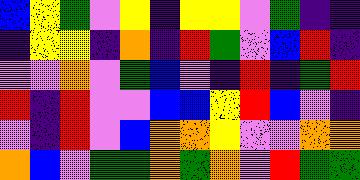[["blue", "yellow", "green", "violet", "yellow", "indigo", "yellow", "yellow", "violet", "green", "indigo", "indigo"], ["indigo", "yellow", "yellow", "indigo", "orange", "indigo", "red", "green", "violet", "blue", "red", "indigo"], ["violet", "violet", "orange", "violet", "green", "blue", "violet", "indigo", "red", "indigo", "green", "red"], ["red", "indigo", "red", "violet", "violet", "blue", "blue", "yellow", "red", "blue", "violet", "indigo"], ["violet", "indigo", "red", "violet", "blue", "orange", "orange", "yellow", "violet", "violet", "orange", "orange"], ["orange", "blue", "violet", "green", "green", "orange", "green", "orange", "violet", "red", "green", "green"]]